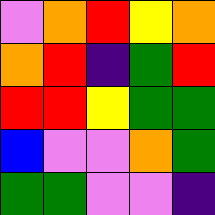[["violet", "orange", "red", "yellow", "orange"], ["orange", "red", "indigo", "green", "red"], ["red", "red", "yellow", "green", "green"], ["blue", "violet", "violet", "orange", "green"], ["green", "green", "violet", "violet", "indigo"]]